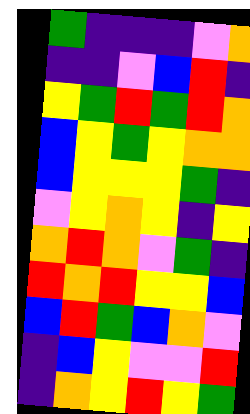[["green", "indigo", "indigo", "indigo", "violet", "orange"], ["indigo", "indigo", "violet", "blue", "red", "indigo"], ["yellow", "green", "red", "green", "red", "orange"], ["blue", "yellow", "green", "yellow", "orange", "orange"], ["blue", "yellow", "yellow", "yellow", "green", "indigo"], ["violet", "yellow", "orange", "yellow", "indigo", "yellow"], ["orange", "red", "orange", "violet", "green", "indigo"], ["red", "orange", "red", "yellow", "yellow", "blue"], ["blue", "red", "green", "blue", "orange", "violet"], ["indigo", "blue", "yellow", "violet", "violet", "red"], ["indigo", "orange", "yellow", "red", "yellow", "green"]]